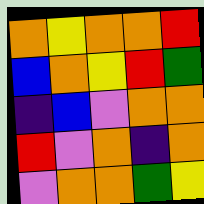[["orange", "yellow", "orange", "orange", "red"], ["blue", "orange", "yellow", "red", "green"], ["indigo", "blue", "violet", "orange", "orange"], ["red", "violet", "orange", "indigo", "orange"], ["violet", "orange", "orange", "green", "yellow"]]